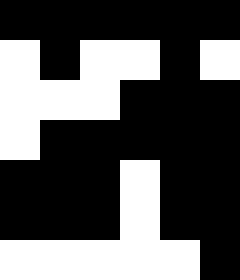[["black", "black", "black", "black", "black", "black"], ["white", "black", "white", "white", "black", "white"], ["white", "white", "white", "black", "black", "black"], ["white", "black", "black", "black", "black", "black"], ["black", "black", "black", "white", "black", "black"], ["black", "black", "black", "white", "black", "black"], ["white", "white", "white", "white", "white", "black"]]